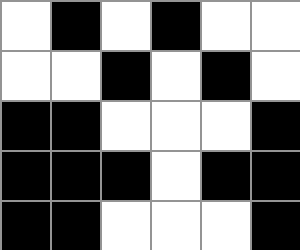[["white", "black", "white", "black", "white", "white"], ["white", "white", "black", "white", "black", "white"], ["black", "black", "white", "white", "white", "black"], ["black", "black", "black", "white", "black", "black"], ["black", "black", "white", "white", "white", "black"]]